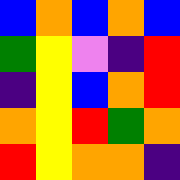[["blue", "orange", "blue", "orange", "blue"], ["green", "yellow", "violet", "indigo", "red"], ["indigo", "yellow", "blue", "orange", "red"], ["orange", "yellow", "red", "green", "orange"], ["red", "yellow", "orange", "orange", "indigo"]]